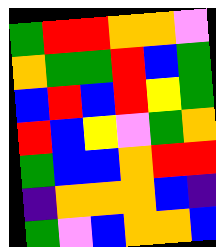[["green", "red", "red", "orange", "orange", "violet"], ["orange", "green", "green", "red", "blue", "green"], ["blue", "red", "blue", "red", "yellow", "green"], ["red", "blue", "yellow", "violet", "green", "orange"], ["green", "blue", "blue", "orange", "red", "red"], ["indigo", "orange", "orange", "orange", "blue", "indigo"], ["green", "violet", "blue", "orange", "orange", "blue"]]